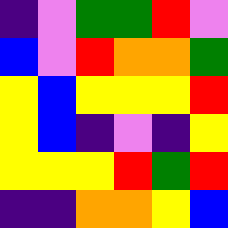[["indigo", "violet", "green", "green", "red", "violet"], ["blue", "violet", "red", "orange", "orange", "green"], ["yellow", "blue", "yellow", "yellow", "yellow", "red"], ["yellow", "blue", "indigo", "violet", "indigo", "yellow"], ["yellow", "yellow", "yellow", "red", "green", "red"], ["indigo", "indigo", "orange", "orange", "yellow", "blue"]]